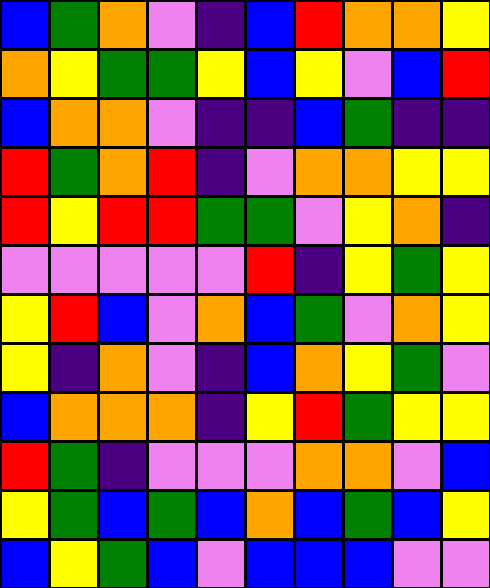[["blue", "green", "orange", "violet", "indigo", "blue", "red", "orange", "orange", "yellow"], ["orange", "yellow", "green", "green", "yellow", "blue", "yellow", "violet", "blue", "red"], ["blue", "orange", "orange", "violet", "indigo", "indigo", "blue", "green", "indigo", "indigo"], ["red", "green", "orange", "red", "indigo", "violet", "orange", "orange", "yellow", "yellow"], ["red", "yellow", "red", "red", "green", "green", "violet", "yellow", "orange", "indigo"], ["violet", "violet", "violet", "violet", "violet", "red", "indigo", "yellow", "green", "yellow"], ["yellow", "red", "blue", "violet", "orange", "blue", "green", "violet", "orange", "yellow"], ["yellow", "indigo", "orange", "violet", "indigo", "blue", "orange", "yellow", "green", "violet"], ["blue", "orange", "orange", "orange", "indigo", "yellow", "red", "green", "yellow", "yellow"], ["red", "green", "indigo", "violet", "violet", "violet", "orange", "orange", "violet", "blue"], ["yellow", "green", "blue", "green", "blue", "orange", "blue", "green", "blue", "yellow"], ["blue", "yellow", "green", "blue", "violet", "blue", "blue", "blue", "violet", "violet"]]